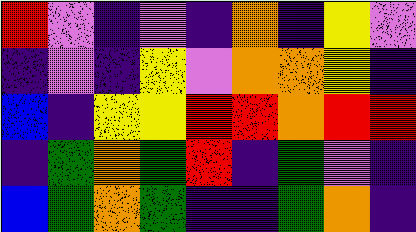[["red", "violet", "indigo", "violet", "indigo", "orange", "indigo", "yellow", "violet"], ["indigo", "violet", "indigo", "yellow", "violet", "orange", "orange", "yellow", "indigo"], ["blue", "indigo", "yellow", "yellow", "red", "red", "orange", "red", "red"], ["indigo", "green", "orange", "green", "red", "indigo", "green", "violet", "indigo"], ["blue", "green", "orange", "green", "indigo", "indigo", "green", "orange", "indigo"]]